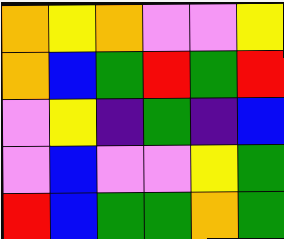[["orange", "yellow", "orange", "violet", "violet", "yellow"], ["orange", "blue", "green", "red", "green", "red"], ["violet", "yellow", "indigo", "green", "indigo", "blue"], ["violet", "blue", "violet", "violet", "yellow", "green"], ["red", "blue", "green", "green", "orange", "green"]]